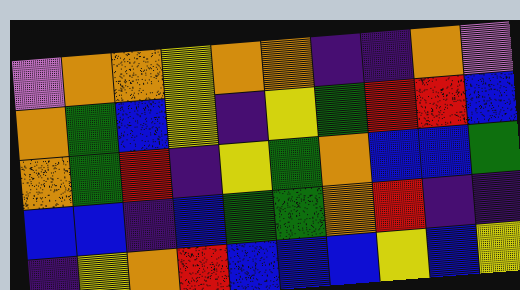[["violet", "orange", "orange", "yellow", "orange", "orange", "indigo", "indigo", "orange", "violet"], ["orange", "green", "blue", "yellow", "indigo", "yellow", "green", "red", "red", "blue"], ["orange", "green", "red", "indigo", "yellow", "green", "orange", "blue", "blue", "green"], ["blue", "blue", "indigo", "blue", "green", "green", "orange", "red", "indigo", "indigo"], ["indigo", "yellow", "orange", "red", "blue", "blue", "blue", "yellow", "blue", "yellow"]]